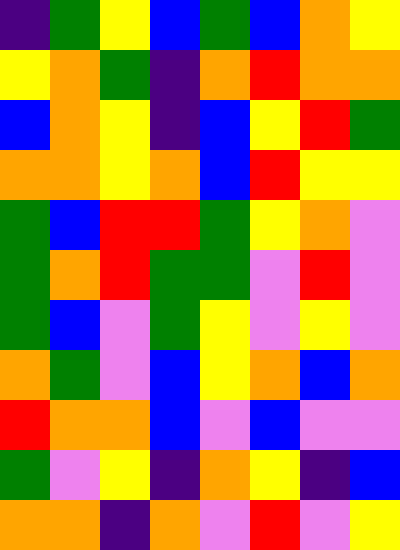[["indigo", "green", "yellow", "blue", "green", "blue", "orange", "yellow"], ["yellow", "orange", "green", "indigo", "orange", "red", "orange", "orange"], ["blue", "orange", "yellow", "indigo", "blue", "yellow", "red", "green"], ["orange", "orange", "yellow", "orange", "blue", "red", "yellow", "yellow"], ["green", "blue", "red", "red", "green", "yellow", "orange", "violet"], ["green", "orange", "red", "green", "green", "violet", "red", "violet"], ["green", "blue", "violet", "green", "yellow", "violet", "yellow", "violet"], ["orange", "green", "violet", "blue", "yellow", "orange", "blue", "orange"], ["red", "orange", "orange", "blue", "violet", "blue", "violet", "violet"], ["green", "violet", "yellow", "indigo", "orange", "yellow", "indigo", "blue"], ["orange", "orange", "indigo", "orange", "violet", "red", "violet", "yellow"]]